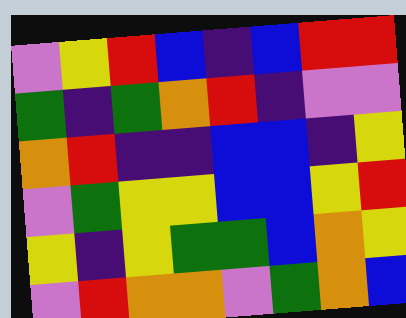[["violet", "yellow", "red", "blue", "indigo", "blue", "red", "red"], ["green", "indigo", "green", "orange", "red", "indigo", "violet", "violet"], ["orange", "red", "indigo", "indigo", "blue", "blue", "indigo", "yellow"], ["violet", "green", "yellow", "yellow", "blue", "blue", "yellow", "red"], ["yellow", "indigo", "yellow", "green", "green", "blue", "orange", "yellow"], ["violet", "red", "orange", "orange", "violet", "green", "orange", "blue"]]